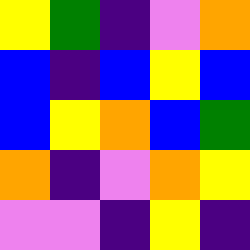[["yellow", "green", "indigo", "violet", "orange"], ["blue", "indigo", "blue", "yellow", "blue"], ["blue", "yellow", "orange", "blue", "green"], ["orange", "indigo", "violet", "orange", "yellow"], ["violet", "violet", "indigo", "yellow", "indigo"]]